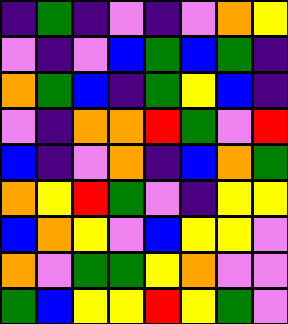[["indigo", "green", "indigo", "violet", "indigo", "violet", "orange", "yellow"], ["violet", "indigo", "violet", "blue", "green", "blue", "green", "indigo"], ["orange", "green", "blue", "indigo", "green", "yellow", "blue", "indigo"], ["violet", "indigo", "orange", "orange", "red", "green", "violet", "red"], ["blue", "indigo", "violet", "orange", "indigo", "blue", "orange", "green"], ["orange", "yellow", "red", "green", "violet", "indigo", "yellow", "yellow"], ["blue", "orange", "yellow", "violet", "blue", "yellow", "yellow", "violet"], ["orange", "violet", "green", "green", "yellow", "orange", "violet", "violet"], ["green", "blue", "yellow", "yellow", "red", "yellow", "green", "violet"]]